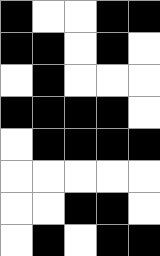[["black", "white", "white", "black", "black"], ["black", "black", "white", "black", "white"], ["white", "black", "white", "white", "white"], ["black", "black", "black", "black", "white"], ["white", "black", "black", "black", "black"], ["white", "white", "white", "white", "white"], ["white", "white", "black", "black", "white"], ["white", "black", "white", "black", "black"]]